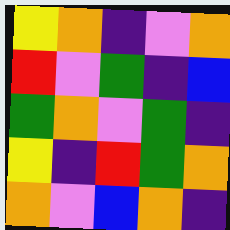[["yellow", "orange", "indigo", "violet", "orange"], ["red", "violet", "green", "indigo", "blue"], ["green", "orange", "violet", "green", "indigo"], ["yellow", "indigo", "red", "green", "orange"], ["orange", "violet", "blue", "orange", "indigo"]]